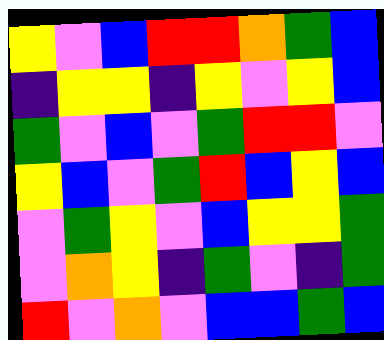[["yellow", "violet", "blue", "red", "red", "orange", "green", "blue"], ["indigo", "yellow", "yellow", "indigo", "yellow", "violet", "yellow", "blue"], ["green", "violet", "blue", "violet", "green", "red", "red", "violet"], ["yellow", "blue", "violet", "green", "red", "blue", "yellow", "blue"], ["violet", "green", "yellow", "violet", "blue", "yellow", "yellow", "green"], ["violet", "orange", "yellow", "indigo", "green", "violet", "indigo", "green"], ["red", "violet", "orange", "violet", "blue", "blue", "green", "blue"]]